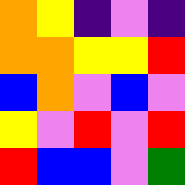[["orange", "yellow", "indigo", "violet", "indigo"], ["orange", "orange", "yellow", "yellow", "red"], ["blue", "orange", "violet", "blue", "violet"], ["yellow", "violet", "red", "violet", "red"], ["red", "blue", "blue", "violet", "green"]]